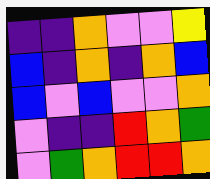[["indigo", "indigo", "orange", "violet", "violet", "yellow"], ["blue", "indigo", "orange", "indigo", "orange", "blue"], ["blue", "violet", "blue", "violet", "violet", "orange"], ["violet", "indigo", "indigo", "red", "orange", "green"], ["violet", "green", "orange", "red", "red", "orange"]]